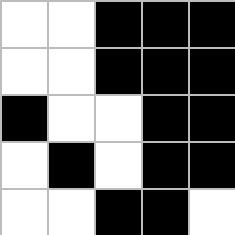[["white", "white", "black", "black", "black"], ["white", "white", "black", "black", "black"], ["black", "white", "white", "black", "black"], ["white", "black", "white", "black", "black"], ["white", "white", "black", "black", "white"]]